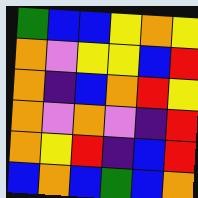[["green", "blue", "blue", "yellow", "orange", "yellow"], ["orange", "violet", "yellow", "yellow", "blue", "red"], ["orange", "indigo", "blue", "orange", "red", "yellow"], ["orange", "violet", "orange", "violet", "indigo", "red"], ["orange", "yellow", "red", "indigo", "blue", "red"], ["blue", "orange", "blue", "green", "blue", "orange"]]